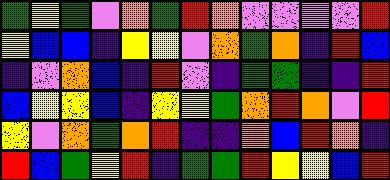[["green", "yellow", "green", "violet", "orange", "green", "red", "orange", "violet", "violet", "violet", "violet", "red"], ["yellow", "blue", "blue", "indigo", "yellow", "yellow", "violet", "orange", "green", "orange", "indigo", "red", "blue"], ["indigo", "violet", "orange", "blue", "indigo", "red", "violet", "indigo", "green", "green", "indigo", "indigo", "red"], ["blue", "yellow", "yellow", "blue", "indigo", "yellow", "yellow", "green", "orange", "red", "orange", "violet", "red"], ["yellow", "violet", "orange", "green", "orange", "red", "indigo", "indigo", "orange", "blue", "red", "orange", "indigo"], ["red", "blue", "green", "yellow", "red", "indigo", "green", "green", "red", "yellow", "yellow", "blue", "red"]]